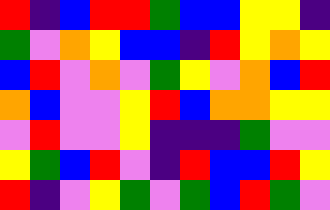[["red", "indigo", "blue", "red", "red", "green", "blue", "blue", "yellow", "yellow", "indigo"], ["green", "violet", "orange", "yellow", "blue", "blue", "indigo", "red", "yellow", "orange", "yellow"], ["blue", "red", "violet", "orange", "violet", "green", "yellow", "violet", "orange", "blue", "red"], ["orange", "blue", "violet", "violet", "yellow", "red", "blue", "orange", "orange", "yellow", "yellow"], ["violet", "red", "violet", "violet", "yellow", "indigo", "indigo", "indigo", "green", "violet", "violet"], ["yellow", "green", "blue", "red", "violet", "indigo", "red", "blue", "blue", "red", "yellow"], ["red", "indigo", "violet", "yellow", "green", "violet", "green", "blue", "red", "green", "violet"]]